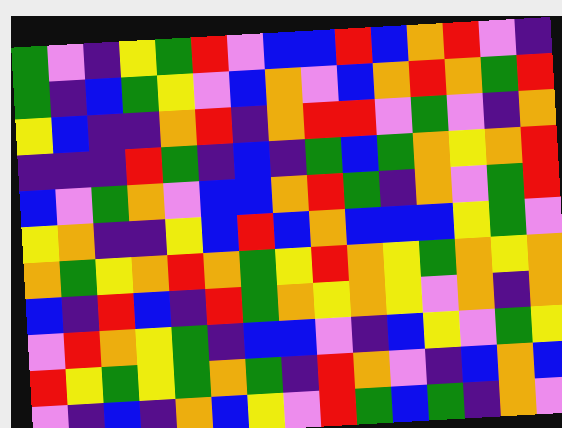[["green", "violet", "indigo", "yellow", "green", "red", "violet", "blue", "blue", "red", "blue", "orange", "red", "violet", "indigo"], ["green", "indigo", "blue", "green", "yellow", "violet", "blue", "orange", "violet", "blue", "orange", "red", "orange", "green", "red"], ["yellow", "blue", "indigo", "indigo", "orange", "red", "indigo", "orange", "red", "red", "violet", "green", "violet", "indigo", "orange"], ["indigo", "indigo", "indigo", "red", "green", "indigo", "blue", "indigo", "green", "blue", "green", "orange", "yellow", "orange", "red"], ["blue", "violet", "green", "orange", "violet", "blue", "blue", "orange", "red", "green", "indigo", "orange", "violet", "green", "red"], ["yellow", "orange", "indigo", "indigo", "yellow", "blue", "red", "blue", "orange", "blue", "blue", "blue", "yellow", "green", "violet"], ["orange", "green", "yellow", "orange", "red", "orange", "green", "yellow", "red", "orange", "yellow", "green", "orange", "yellow", "orange"], ["blue", "indigo", "red", "blue", "indigo", "red", "green", "orange", "yellow", "orange", "yellow", "violet", "orange", "indigo", "orange"], ["violet", "red", "orange", "yellow", "green", "indigo", "blue", "blue", "violet", "indigo", "blue", "yellow", "violet", "green", "yellow"], ["red", "yellow", "green", "yellow", "green", "orange", "green", "indigo", "red", "orange", "violet", "indigo", "blue", "orange", "blue"], ["violet", "indigo", "blue", "indigo", "orange", "blue", "yellow", "violet", "red", "green", "blue", "green", "indigo", "orange", "violet"]]